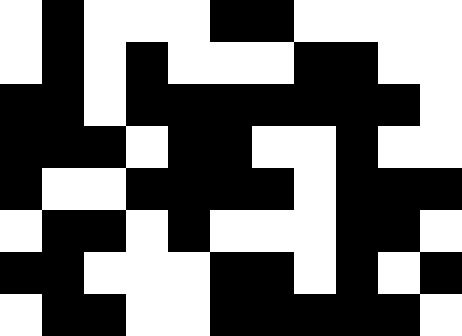[["white", "black", "white", "white", "white", "black", "black", "white", "white", "white", "white"], ["white", "black", "white", "black", "white", "white", "white", "black", "black", "white", "white"], ["black", "black", "white", "black", "black", "black", "black", "black", "black", "black", "white"], ["black", "black", "black", "white", "black", "black", "white", "white", "black", "white", "white"], ["black", "white", "white", "black", "black", "black", "black", "white", "black", "black", "black"], ["white", "black", "black", "white", "black", "white", "white", "white", "black", "black", "white"], ["black", "black", "white", "white", "white", "black", "black", "white", "black", "white", "black"], ["white", "black", "black", "white", "white", "black", "black", "black", "black", "black", "white"]]